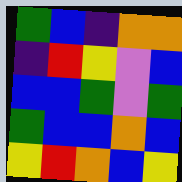[["green", "blue", "indigo", "orange", "orange"], ["indigo", "red", "yellow", "violet", "blue"], ["blue", "blue", "green", "violet", "green"], ["green", "blue", "blue", "orange", "blue"], ["yellow", "red", "orange", "blue", "yellow"]]